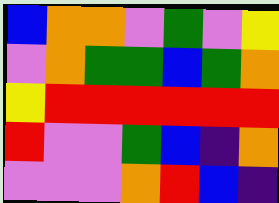[["blue", "orange", "orange", "violet", "green", "violet", "yellow"], ["violet", "orange", "green", "green", "blue", "green", "orange"], ["yellow", "red", "red", "red", "red", "red", "red"], ["red", "violet", "violet", "green", "blue", "indigo", "orange"], ["violet", "violet", "violet", "orange", "red", "blue", "indigo"]]